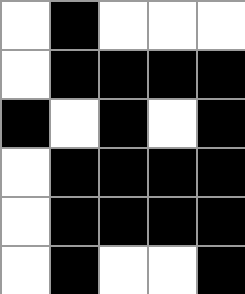[["white", "black", "white", "white", "white"], ["white", "black", "black", "black", "black"], ["black", "white", "black", "white", "black"], ["white", "black", "black", "black", "black"], ["white", "black", "black", "black", "black"], ["white", "black", "white", "white", "black"]]